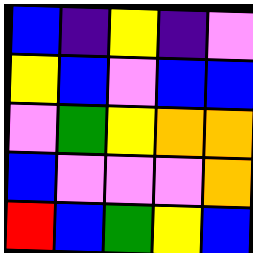[["blue", "indigo", "yellow", "indigo", "violet"], ["yellow", "blue", "violet", "blue", "blue"], ["violet", "green", "yellow", "orange", "orange"], ["blue", "violet", "violet", "violet", "orange"], ["red", "blue", "green", "yellow", "blue"]]